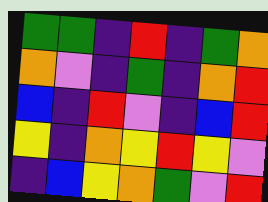[["green", "green", "indigo", "red", "indigo", "green", "orange"], ["orange", "violet", "indigo", "green", "indigo", "orange", "red"], ["blue", "indigo", "red", "violet", "indigo", "blue", "red"], ["yellow", "indigo", "orange", "yellow", "red", "yellow", "violet"], ["indigo", "blue", "yellow", "orange", "green", "violet", "red"]]